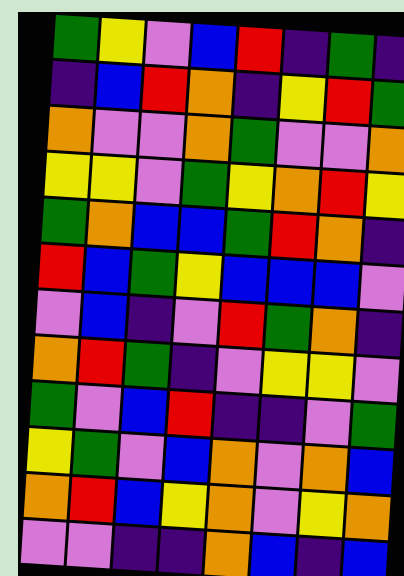[["green", "yellow", "violet", "blue", "red", "indigo", "green", "indigo"], ["indigo", "blue", "red", "orange", "indigo", "yellow", "red", "green"], ["orange", "violet", "violet", "orange", "green", "violet", "violet", "orange"], ["yellow", "yellow", "violet", "green", "yellow", "orange", "red", "yellow"], ["green", "orange", "blue", "blue", "green", "red", "orange", "indigo"], ["red", "blue", "green", "yellow", "blue", "blue", "blue", "violet"], ["violet", "blue", "indigo", "violet", "red", "green", "orange", "indigo"], ["orange", "red", "green", "indigo", "violet", "yellow", "yellow", "violet"], ["green", "violet", "blue", "red", "indigo", "indigo", "violet", "green"], ["yellow", "green", "violet", "blue", "orange", "violet", "orange", "blue"], ["orange", "red", "blue", "yellow", "orange", "violet", "yellow", "orange"], ["violet", "violet", "indigo", "indigo", "orange", "blue", "indigo", "blue"]]